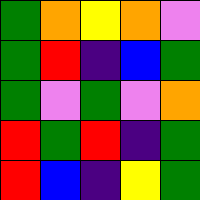[["green", "orange", "yellow", "orange", "violet"], ["green", "red", "indigo", "blue", "green"], ["green", "violet", "green", "violet", "orange"], ["red", "green", "red", "indigo", "green"], ["red", "blue", "indigo", "yellow", "green"]]